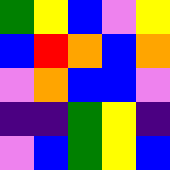[["green", "yellow", "blue", "violet", "yellow"], ["blue", "red", "orange", "blue", "orange"], ["violet", "orange", "blue", "blue", "violet"], ["indigo", "indigo", "green", "yellow", "indigo"], ["violet", "blue", "green", "yellow", "blue"]]